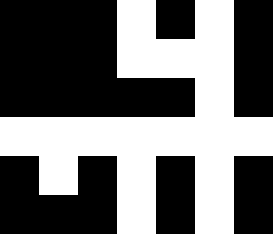[["black", "black", "black", "white", "black", "white", "black"], ["black", "black", "black", "white", "white", "white", "black"], ["black", "black", "black", "black", "black", "white", "black"], ["white", "white", "white", "white", "white", "white", "white"], ["black", "white", "black", "white", "black", "white", "black"], ["black", "black", "black", "white", "black", "white", "black"]]